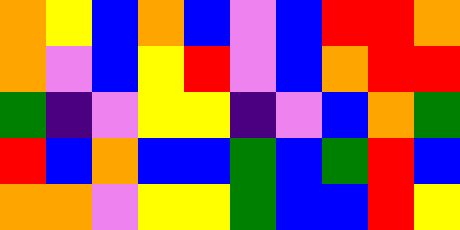[["orange", "yellow", "blue", "orange", "blue", "violet", "blue", "red", "red", "orange"], ["orange", "violet", "blue", "yellow", "red", "violet", "blue", "orange", "red", "red"], ["green", "indigo", "violet", "yellow", "yellow", "indigo", "violet", "blue", "orange", "green"], ["red", "blue", "orange", "blue", "blue", "green", "blue", "green", "red", "blue"], ["orange", "orange", "violet", "yellow", "yellow", "green", "blue", "blue", "red", "yellow"]]